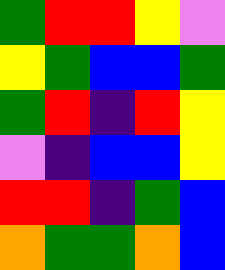[["green", "red", "red", "yellow", "violet"], ["yellow", "green", "blue", "blue", "green"], ["green", "red", "indigo", "red", "yellow"], ["violet", "indigo", "blue", "blue", "yellow"], ["red", "red", "indigo", "green", "blue"], ["orange", "green", "green", "orange", "blue"]]